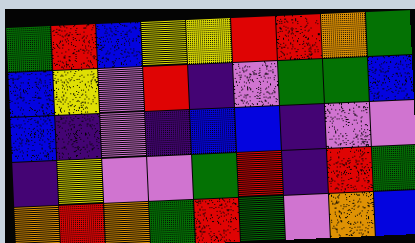[["green", "red", "blue", "yellow", "yellow", "red", "red", "orange", "green"], ["blue", "yellow", "violet", "red", "indigo", "violet", "green", "green", "blue"], ["blue", "indigo", "violet", "indigo", "blue", "blue", "indigo", "violet", "violet"], ["indigo", "yellow", "violet", "violet", "green", "red", "indigo", "red", "green"], ["orange", "red", "orange", "green", "red", "green", "violet", "orange", "blue"]]